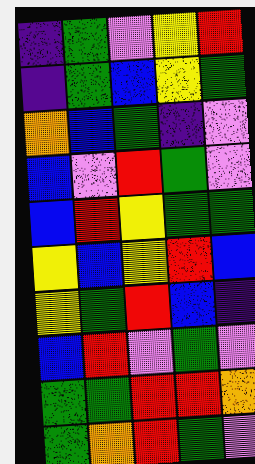[["indigo", "green", "violet", "yellow", "red"], ["indigo", "green", "blue", "yellow", "green"], ["orange", "blue", "green", "indigo", "violet"], ["blue", "violet", "red", "green", "violet"], ["blue", "red", "yellow", "green", "green"], ["yellow", "blue", "yellow", "red", "blue"], ["yellow", "green", "red", "blue", "indigo"], ["blue", "red", "violet", "green", "violet"], ["green", "green", "red", "red", "orange"], ["green", "orange", "red", "green", "violet"]]